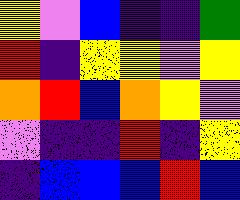[["yellow", "violet", "blue", "indigo", "indigo", "green"], ["red", "indigo", "yellow", "yellow", "violet", "yellow"], ["orange", "red", "blue", "orange", "yellow", "violet"], ["violet", "indigo", "indigo", "red", "indigo", "yellow"], ["indigo", "blue", "blue", "blue", "red", "blue"]]